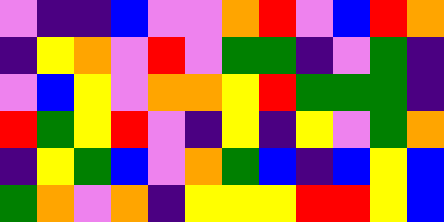[["violet", "indigo", "indigo", "blue", "violet", "violet", "orange", "red", "violet", "blue", "red", "orange"], ["indigo", "yellow", "orange", "violet", "red", "violet", "green", "green", "indigo", "violet", "green", "indigo"], ["violet", "blue", "yellow", "violet", "orange", "orange", "yellow", "red", "green", "green", "green", "indigo"], ["red", "green", "yellow", "red", "violet", "indigo", "yellow", "indigo", "yellow", "violet", "green", "orange"], ["indigo", "yellow", "green", "blue", "violet", "orange", "green", "blue", "indigo", "blue", "yellow", "blue"], ["green", "orange", "violet", "orange", "indigo", "yellow", "yellow", "yellow", "red", "red", "yellow", "blue"]]